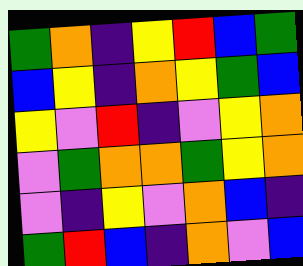[["green", "orange", "indigo", "yellow", "red", "blue", "green"], ["blue", "yellow", "indigo", "orange", "yellow", "green", "blue"], ["yellow", "violet", "red", "indigo", "violet", "yellow", "orange"], ["violet", "green", "orange", "orange", "green", "yellow", "orange"], ["violet", "indigo", "yellow", "violet", "orange", "blue", "indigo"], ["green", "red", "blue", "indigo", "orange", "violet", "blue"]]